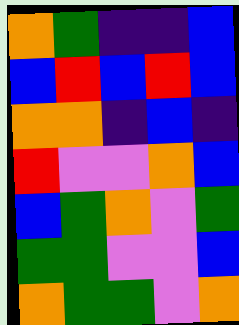[["orange", "green", "indigo", "indigo", "blue"], ["blue", "red", "blue", "red", "blue"], ["orange", "orange", "indigo", "blue", "indigo"], ["red", "violet", "violet", "orange", "blue"], ["blue", "green", "orange", "violet", "green"], ["green", "green", "violet", "violet", "blue"], ["orange", "green", "green", "violet", "orange"]]